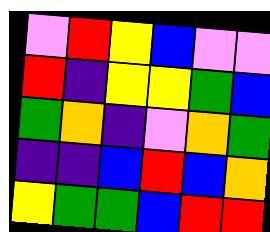[["violet", "red", "yellow", "blue", "violet", "violet"], ["red", "indigo", "yellow", "yellow", "green", "blue"], ["green", "orange", "indigo", "violet", "orange", "green"], ["indigo", "indigo", "blue", "red", "blue", "orange"], ["yellow", "green", "green", "blue", "red", "red"]]